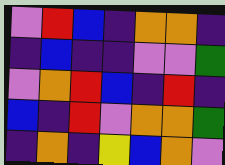[["violet", "red", "blue", "indigo", "orange", "orange", "indigo"], ["indigo", "blue", "indigo", "indigo", "violet", "violet", "green"], ["violet", "orange", "red", "blue", "indigo", "red", "indigo"], ["blue", "indigo", "red", "violet", "orange", "orange", "green"], ["indigo", "orange", "indigo", "yellow", "blue", "orange", "violet"]]